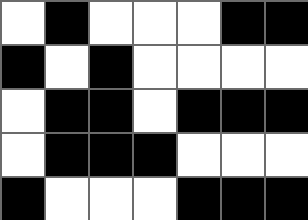[["white", "black", "white", "white", "white", "black", "black"], ["black", "white", "black", "white", "white", "white", "white"], ["white", "black", "black", "white", "black", "black", "black"], ["white", "black", "black", "black", "white", "white", "white"], ["black", "white", "white", "white", "black", "black", "black"]]